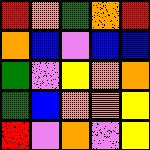[["red", "orange", "green", "orange", "red"], ["orange", "blue", "violet", "blue", "blue"], ["green", "violet", "yellow", "orange", "orange"], ["green", "blue", "orange", "orange", "yellow"], ["red", "violet", "orange", "violet", "yellow"]]